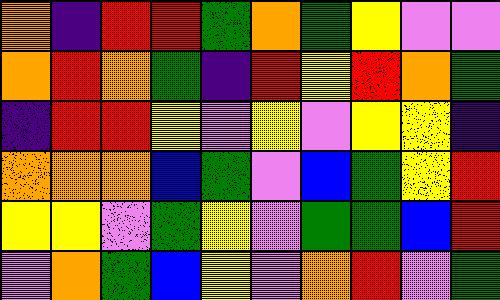[["orange", "indigo", "red", "red", "green", "orange", "green", "yellow", "violet", "violet"], ["orange", "red", "orange", "green", "indigo", "red", "yellow", "red", "orange", "green"], ["indigo", "red", "red", "yellow", "violet", "yellow", "violet", "yellow", "yellow", "indigo"], ["orange", "orange", "orange", "blue", "green", "violet", "blue", "green", "yellow", "red"], ["yellow", "yellow", "violet", "green", "yellow", "violet", "green", "green", "blue", "red"], ["violet", "orange", "green", "blue", "yellow", "violet", "orange", "red", "violet", "green"]]